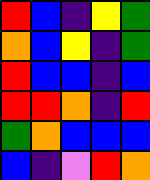[["red", "blue", "indigo", "yellow", "green"], ["orange", "blue", "yellow", "indigo", "green"], ["red", "blue", "blue", "indigo", "blue"], ["red", "red", "orange", "indigo", "red"], ["green", "orange", "blue", "blue", "blue"], ["blue", "indigo", "violet", "red", "orange"]]